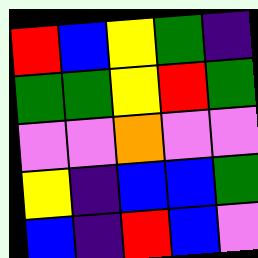[["red", "blue", "yellow", "green", "indigo"], ["green", "green", "yellow", "red", "green"], ["violet", "violet", "orange", "violet", "violet"], ["yellow", "indigo", "blue", "blue", "green"], ["blue", "indigo", "red", "blue", "violet"]]